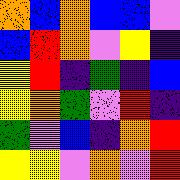[["orange", "blue", "orange", "blue", "blue", "violet"], ["blue", "red", "orange", "violet", "yellow", "indigo"], ["yellow", "red", "indigo", "green", "indigo", "blue"], ["yellow", "orange", "green", "violet", "red", "indigo"], ["green", "violet", "blue", "indigo", "orange", "red"], ["yellow", "yellow", "violet", "orange", "violet", "red"]]